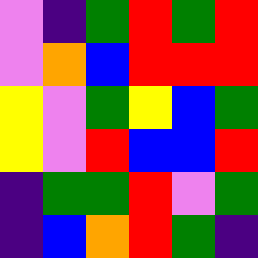[["violet", "indigo", "green", "red", "green", "red"], ["violet", "orange", "blue", "red", "red", "red"], ["yellow", "violet", "green", "yellow", "blue", "green"], ["yellow", "violet", "red", "blue", "blue", "red"], ["indigo", "green", "green", "red", "violet", "green"], ["indigo", "blue", "orange", "red", "green", "indigo"]]